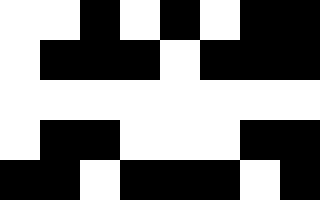[["white", "white", "black", "white", "black", "white", "black", "black"], ["white", "black", "black", "black", "white", "black", "black", "black"], ["white", "white", "white", "white", "white", "white", "white", "white"], ["white", "black", "black", "white", "white", "white", "black", "black"], ["black", "black", "white", "black", "black", "black", "white", "black"]]